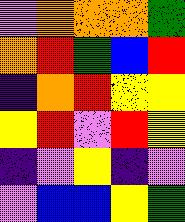[["violet", "orange", "orange", "orange", "green"], ["orange", "red", "green", "blue", "red"], ["indigo", "orange", "red", "yellow", "yellow"], ["yellow", "red", "violet", "red", "yellow"], ["indigo", "violet", "yellow", "indigo", "violet"], ["violet", "blue", "blue", "yellow", "green"]]